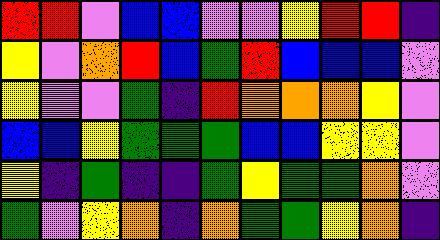[["red", "red", "violet", "blue", "blue", "violet", "violet", "yellow", "red", "red", "indigo"], ["yellow", "violet", "orange", "red", "blue", "green", "red", "blue", "blue", "blue", "violet"], ["yellow", "violet", "violet", "green", "indigo", "red", "orange", "orange", "orange", "yellow", "violet"], ["blue", "blue", "yellow", "green", "green", "green", "blue", "blue", "yellow", "yellow", "violet"], ["yellow", "indigo", "green", "indigo", "indigo", "green", "yellow", "green", "green", "orange", "violet"], ["green", "violet", "yellow", "orange", "indigo", "orange", "green", "green", "yellow", "orange", "indigo"]]